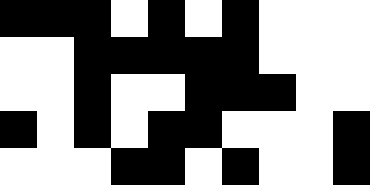[["black", "black", "black", "white", "black", "white", "black", "white", "white", "white"], ["white", "white", "black", "black", "black", "black", "black", "white", "white", "white"], ["white", "white", "black", "white", "white", "black", "black", "black", "white", "white"], ["black", "white", "black", "white", "black", "black", "white", "white", "white", "black"], ["white", "white", "white", "black", "black", "white", "black", "white", "white", "black"]]